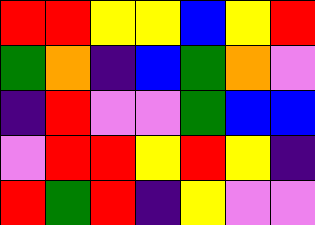[["red", "red", "yellow", "yellow", "blue", "yellow", "red"], ["green", "orange", "indigo", "blue", "green", "orange", "violet"], ["indigo", "red", "violet", "violet", "green", "blue", "blue"], ["violet", "red", "red", "yellow", "red", "yellow", "indigo"], ["red", "green", "red", "indigo", "yellow", "violet", "violet"]]